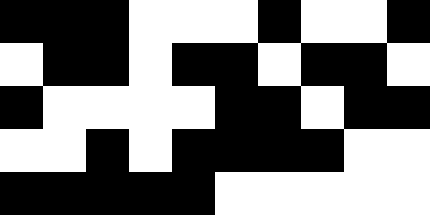[["black", "black", "black", "white", "white", "white", "black", "white", "white", "black"], ["white", "black", "black", "white", "black", "black", "white", "black", "black", "white"], ["black", "white", "white", "white", "white", "black", "black", "white", "black", "black"], ["white", "white", "black", "white", "black", "black", "black", "black", "white", "white"], ["black", "black", "black", "black", "black", "white", "white", "white", "white", "white"]]